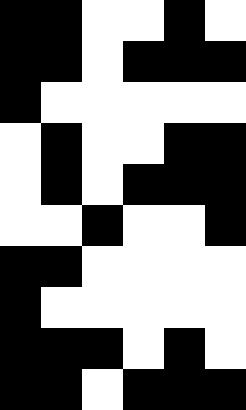[["black", "black", "white", "white", "black", "white"], ["black", "black", "white", "black", "black", "black"], ["black", "white", "white", "white", "white", "white"], ["white", "black", "white", "white", "black", "black"], ["white", "black", "white", "black", "black", "black"], ["white", "white", "black", "white", "white", "black"], ["black", "black", "white", "white", "white", "white"], ["black", "white", "white", "white", "white", "white"], ["black", "black", "black", "white", "black", "white"], ["black", "black", "white", "black", "black", "black"]]